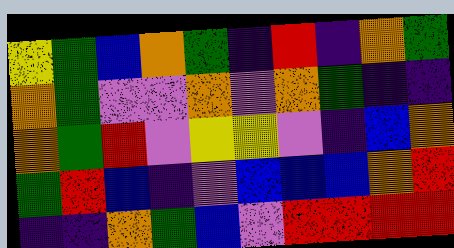[["yellow", "green", "blue", "orange", "green", "indigo", "red", "indigo", "orange", "green"], ["orange", "green", "violet", "violet", "orange", "violet", "orange", "green", "indigo", "indigo"], ["orange", "green", "red", "violet", "yellow", "yellow", "violet", "indigo", "blue", "orange"], ["green", "red", "blue", "indigo", "violet", "blue", "blue", "blue", "orange", "red"], ["indigo", "indigo", "orange", "green", "blue", "violet", "red", "red", "red", "red"]]